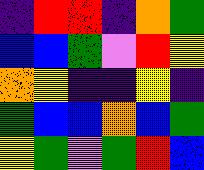[["indigo", "red", "red", "indigo", "orange", "green"], ["blue", "blue", "green", "violet", "red", "yellow"], ["orange", "yellow", "indigo", "indigo", "yellow", "indigo"], ["green", "blue", "blue", "orange", "blue", "green"], ["yellow", "green", "violet", "green", "red", "blue"]]